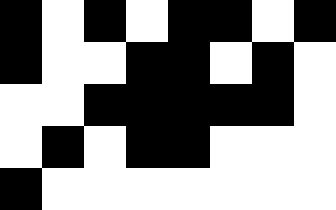[["black", "white", "black", "white", "black", "black", "white", "black"], ["black", "white", "white", "black", "black", "white", "black", "white"], ["white", "white", "black", "black", "black", "black", "black", "white"], ["white", "black", "white", "black", "black", "white", "white", "white"], ["black", "white", "white", "white", "white", "white", "white", "white"]]